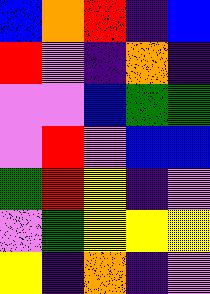[["blue", "orange", "red", "indigo", "blue"], ["red", "violet", "indigo", "orange", "indigo"], ["violet", "violet", "blue", "green", "green"], ["violet", "red", "violet", "blue", "blue"], ["green", "red", "yellow", "indigo", "violet"], ["violet", "green", "yellow", "yellow", "yellow"], ["yellow", "indigo", "orange", "indigo", "violet"]]